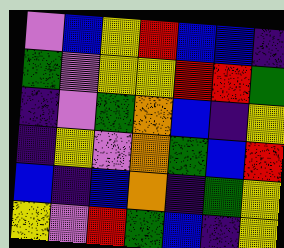[["violet", "blue", "yellow", "red", "blue", "blue", "indigo"], ["green", "violet", "yellow", "yellow", "red", "red", "green"], ["indigo", "violet", "green", "orange", "blue", "indigo", "yellow"], ["indigo", "yellow", "violet", "orange", "green", "blue", "red"], ["blue", "indigo", "blue", "orange", "indigo", "green", "yellow"], ["yellow", "violet", "red", "green", "blue", "indigo", "yellow"]]